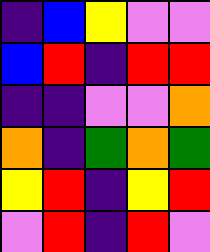[["indigo", "blue", "yellow", "violet", "violet"], ["blue", "red", "indigo", "red", "red"], ["indigo", "indigo", "violet", "violet", "orange"], ["orange", "indigo", "green", "orange", "green"], ["yellow", "red", "indigo", "yellow", "red"], ["violet", "red", "indigo", "red", "violet"]]